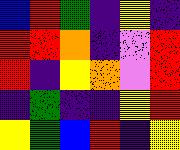[["blue", "red", "green", "indigo", "yellow", "indigo"], ["red", "red", "orange", "indigo", "violet", "red"], ["red", "indigo", "yellow", "orange", "violet", "red"], ["indigo", "green", "indigo", "indigo", "yellow", "red"], ["yellow", "green", "blue", "red", "indigo", "yellow"]]